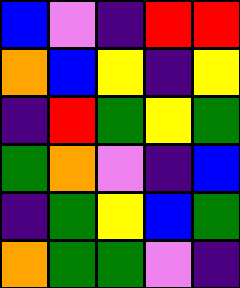[["blue", "violet", "indigo", "red", "red"], ["orange", "blue", "yellow", "indigo", "yellow"], ["indigo", "red", "green", "yellow", "green"], ["green", "orange", "violet", "indigo", "blue"], ["indigo", "green", "yellow", "blue", "green"], ["orange", "green", "green", "violet", "indigo"]]